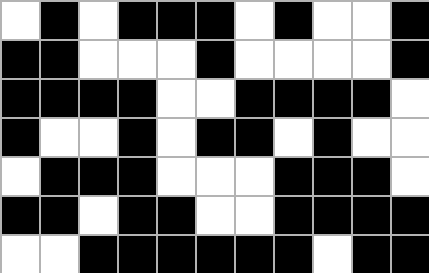[["white", "black", "white", "black", "black", "black", "white", "black", "white", "white", "black"], ["black", "black", "white", "white", "white", "black", "white", "white", "white", "white", "black"], ["black", "black", "black", "black", "white", "white", "black", "black", "black", "black", "white"], ["black", "white", "white", "black", "white", "black", "black", "white", "black", "white", "white"], ["white", "black", "black", "black", "white", "white", "white", "black", "black", "black", "white"], ["black", "black", "white", "black", "black", "white", "white", "black", "black", "black", "black"], ["white", "white", "black", "black", "black", "black", "black", "black", "white", "black", "black"]]